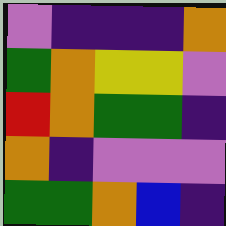[["violet", "indigo", "indigo", "indigo", "orange"], ["green", "orange", "yellow", "yellow", "violet"], ["red", "orange", "green", "green", "indigo"], ["orange", "indigo", "violet", "violet", "violet"], ["green", "green", "orange", "blue", "indigo"]]